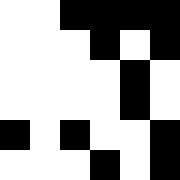[["white", "white", "black", "black", "black", "black"], ["white", "white", "white", "black", "white", "black"], ["white", "white", "white", "white", "black", "white"], ["white", "white", "white", "white", "black", "white"], ["black", "white", "black", "white", "white", "black"], ["white", "white", "white", "black", "white", "black"]]